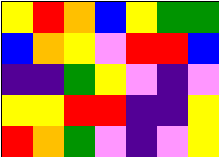[["yellow", "red", "orange", "blue", "yellow", "green", "green"], ["blue", "orange", "yellow", "violet", "red", "red", "blue"], ["indigo", "indigo", "green", "yellow", "violet", "indigo", "violet"], ["yellow", "yellow", "red", "red", "indigo", "indigo", "yellow"], ["red", "orange", "green", "violet", "indigo", "violet", "yellow"]]